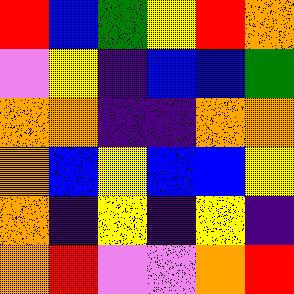[["red", "blue", "green", "yellow", "red", "orange"], ["violet", "yellow", "indigo", "blue", "blue", "green"], ["orange", "orange", "indigo", "indigo", "orange", "orange"], ["orange", "blue", "yellow", "blue", "blue", "yellow"], ["orange", "indigo", "yellow", "indigo", "yellow", "indigo"], ["orange", "red", "violet", "violet", "orange", "red"]]